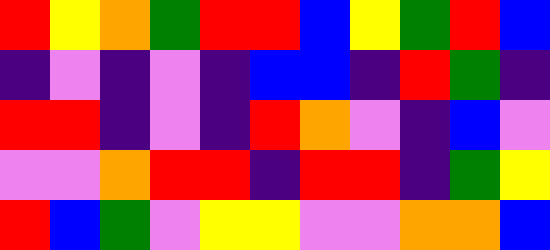[["red", "yellow", "orange", "green", "red", "red", "blue", "yellow", "green", "red", "blue"], ["indigo", "violet", "indigo", "violet", "indigo", "blue", "blue", "indigo", "red", "green", "indigo"], ["red", "red", "indigo", "violet", "indigo", "red", "orange", "violet", "indigo", "blue", "violet"], ["violet", "violet", "orange", "red", "red", "indigo", "red", "red", "indigo", "green", "yellow"], ["red", "blue", "green", "violet", "yellow", "yellow", "violet", "violet", "orange", "orange", "blue"]]